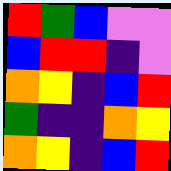[["red", "green", "blue", "violet", "violet"], ["blue", "red", "red", "indigo", "violet"], ["orange", "yellow", "indigo", "blue", "red"], ["green", "indigo", "indigo", "orange", "yellow"], ["orange", "yellow", "indigo", "blue", "red"]]